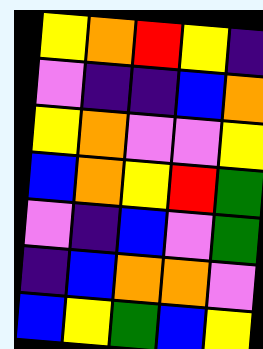[["yellow", "orange", "red", "yellow", "indigo"], ["violet", "indigo", "indigo", "blue", "orange"], ["yellow", "orange", "violet", "violet", "yellow"], ["blue", "orange", "yellow", "red", "green"], ["violet", "indigo", "blue", "violet", "green"], ["indigo", "blue", "orange", "orange", "violet"], ["blue", "yellow", "green", "blue", "yellow"]]